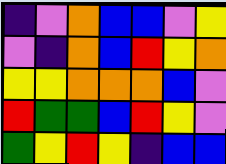[["indigo", "violet", "orange", "blue", "blue", "violet", "yellow"], ["violet", "indigo", "orange", "blue", "red", "yellow", "orange"], ["yellow", "yellow", "orange", "orange", "orange", "blue", "violet"], ["red", "green", "green", "blue", "red", "yellow", "violet"], ["green", "yellow", "red", "yellow", "indigo", "blue", "blue"]]